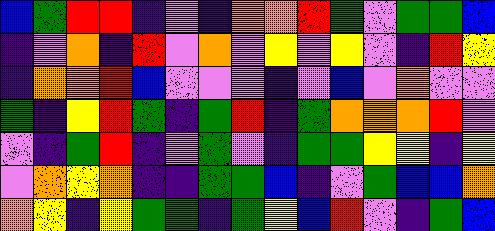[["blue", "green", "red", "red", "indigo", "violet", "indigo", "orange", "orange", "red", "green", "violet", "green", "green", "blue"], ["indigo", "violet", "orange", "indigo", "red", "violet", "orange", "violet", "yellow", "violet", "yellow", "violet", "indigo", "red", "yellow"], ["indigo", "orange", "orange", "red", "blue", "violet", "violet", "violet", "indigo", "violet", "blue", "violet", "orange", "violet", "violet"], ["green", "indigo", "yellow", "red", "green", "indigo", "green", "red", "indigo", "green", "orange", "orange", "orange", "red", "violet"], ["violet", "indigo", "green", "red", "indigo", "violet", "green", "violet", "indigo", "green", "green", "yellow", "yellow", "indigo", "yellow"], ["violet", "orange", "yellow", "orange", "indigo", "indigo", "green", "green", "blue", "indigo", "violet", "green", "blue", "blue", "orange"], ["orange", "yellow", "indigo", "yellow", "green", "green", "indigo", "green", "yellow", "blue", "red", "violet", "indigo", "green", "blue"]]